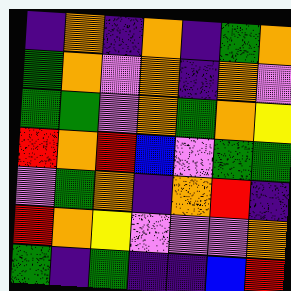[["indigo", "orange", "indigo", "orange", "indigo", "green", "orange"], ["green", "orange", "violet", "orange", "indigo", "orange", "violet"], ["green", "green", "violet", "orange", "green", "orange", "yellow"], ["red", "orange", "red", "blue", "violet", "green", "green"], ["violet", "green", "orange", "indigo", "orange", "red", "indigo"], ["red", "orange", "yellow", "violet", "violet", "violet", "orange"], ["green", "indigo", "green", "indigo", "indigo", "blue", "red"]]